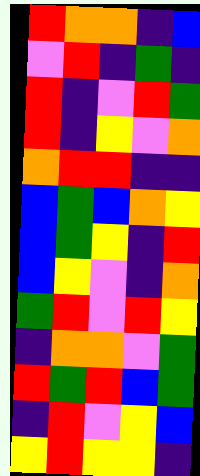[["red", "orange", "orange", "indigo", "blue"], ["violet", "red", "indigo", "green", "indigo"], ["red", "indigo", "violet", "red", "green"], ["red", "indigo", "yellow", "violet", "orange"], ["orange", "red", "red", "indigo", "indigo"], ["blue", "green", "blue", "orange", "yellow"], ["blue", "green", "yellow", "indigo", "red"], ["blue", "yellow", "violet", "indigo", "orange"], ["green", "red", "violet", "red", "yellow"], ["indigo", "orange", "orange", "violet", "green"], ["red", "green", "red", "blue", "green"], ["indigo", "red", "violet", "yellow", "blue"], ["yellow", "red", "yellow", "yellow", "indigo"]]